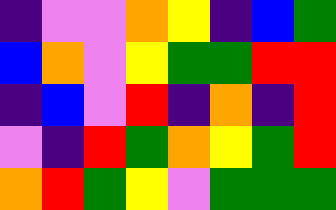[["indigo", "violet", "violet", "orange", "yellow", "indigo", "blue", "green"], ["blue", "orange", "violet", "yellow", "green", "green", "red", "red"], ["indigo", "blue", "violet", "red", "indigo", "orange", "indigo", "red"], ["violet", "indigo", "red", "green", "orange", "yellow", "green", "red"], ["orange", "red", "green", "yellow", "violet", "green", "green", "green"]]